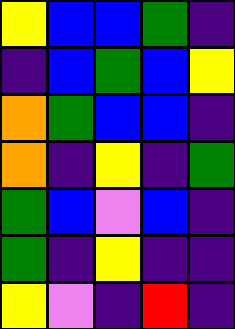[["yellow", "blue", "blue", "green", "indigo"], ["indigo", "blue", "green", "blue", "yellow"], ["orange", "green", "blue", "blue", "indigo"], ["orange", "indigo", "yellow", "indigo", "green"], ["green", "blue", "violet", "blue", "indigo"], ["green", "indigo", "yellow", "indigo", "indigo"], ["yellow", "violet", "indigo", "red", "indigo"]]